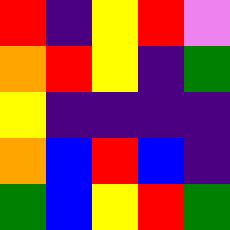[["red", "indigo", "yellow", "red", "violet"], ["orange", "red", "yellow", "indigo", "green"], ["yellow", "indigo", "indigo", "indigo", "indigo"], ["orange", "blue", "red", "blue", "indigo"], ["green", "blue", "yellow", "red", "green"]]